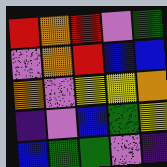[["red", "orange", "red", "violet", "green"], ["violet", "orange", "red", "blue", "blue"], ["orange", "violet", "yellow", "yellow", "orange"], ["indigo", "violet", "blue", "green", "yellow"], ["blue", "green", "green", "violet", "indigo"]]